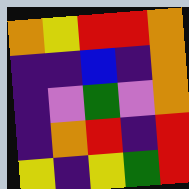[["orange", "yellow", "red", "red", "orange"], ["indigo", "indigo", "blue", "indigo", "orange"], ["indigo", "violet", "green", "violet", "orange"], ["indigo", "orange", "red", "indigo", "red"], ["yellow", "indigo", "yellow", "green", "red"]]